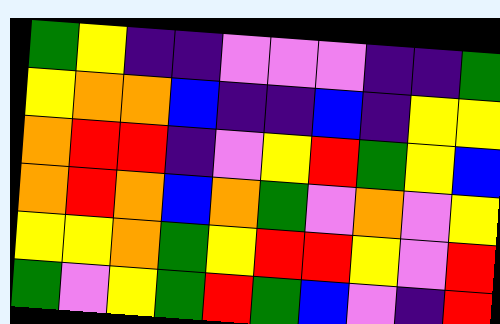[["green", "yellow", "indigo", "indigo", "violet", "violet", "violet", "indigo", "indigo", "green"], ["yellow", "orange", "orange", "blue", "indigo", "indigo", "blue", "indigo", "yellow", "yellow"], ["orange", "red", "red", "indigo", "violet", "yellow", "red", "green", "yellow", "blue"], ["orange", "red", "orange", "blue", "orange", "green", "violet", "orange", "violet", "yellow"], ["yellow", "yellow", "orange", "green", "yellow", "red", "red", "yellow", "violet", "red"], ["green", "violet", "yellow", "green", "red", "green", "blue", "violet", "indigo", "red"]]